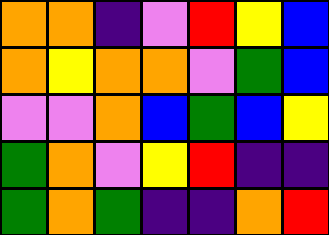[["orange", "orange", "indigo", "violet", "red", "yellow", "blue"], ["orange", "yellow", "orange", "orange", "violet", "green", "blue"], ["violet", "violet", "orange", "blue", "green", "blue", "yellow"], ["green", "orange", "violet", "yellow", "red", "indigo", "indigo"], ["green", "orange", "green", "indigo", "indigo", "orange", "red"]]